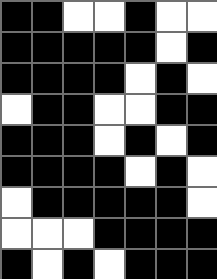[["black", "black", "white", "white", "black", "white", "white"], ["black", "black", "black", "black", "black", "white", "black"], ["black", "black", "black", "black", "white", "black", "white"], ["white", "black", "black", "white", "white", "black", "black"], ["black", "black", "black", "white", "black", "white", "black"], ["black", "black", "black", "black", "white", "black", "white"], ["white", "black", "black", "black", "black", "black", "white"], ["white", "white", "white", "black", "black", "black", "black"], ["black", "white", "black", "white", "black", "black", "black"]]